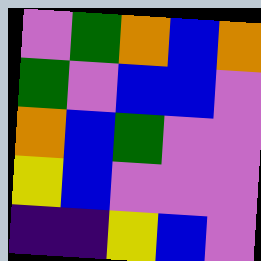[["violet", "green", "orange", "blue", "orange"], ["green", "violet", "blue", "blue", "violet"], ["orange", "blue", "green", "violet", "violet"], ["yellow", "blue", "violet", "violet", "violet"], ["indigo", "indigo", "yellow", "blue", "violet"]]